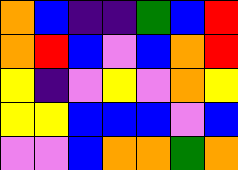[["orange", "blue", "indigo", "indigo", "green", "blue", "red"], ["orange", "red", "blue", "violet", "blue", "orange", "red"], ["yellow", "indigo", "violet", "yellow", "violet", "orange", "yellow"], ["yellow", "yellow", "blue", "blue", "blue", "violet", "blue"], ["violet", "violet", "blue", "orange", "orange", "green", "orange"]]